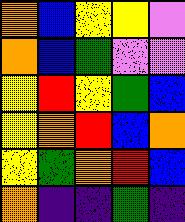[["orange", "blue", "yellow", "yellow", "violet"], ["orange", "blue", "green", "violet", "violet"], ["yellow", "red", "yellow", "green", "blue"], ["yellow", "orange", "red", "blue", "orange"], ["yellow", "green", "orange", "red", "blue"], ["orange", "indigo", "indigo", "green", "indigo"]]